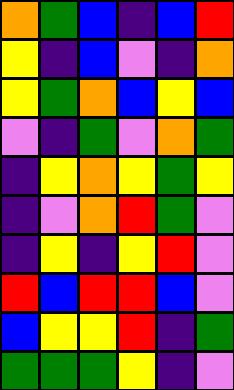[["orange", "green", "blue", "indigo", "blue", "red"], ["yellow", "indigo", "blue", "violet", "indigo", "orange"], ["yellow", "green", "orange", "blue", "yellow", "blue"], ["violet", "indigo", "green", "violet", "orange", "green"], ["indigo", "yellow", "orange", "yellow", "green", "yellow"], ["indigo", "violet", "orange", "red", "green", "violet"], ["indigo", "yellow", "indigo", "yellow", "red", "violet"], ["red", "blue", "red", "red", "blue", "violet"], ["blue", "yellow", "yellow", "red", "indigo", "green"], ["green", "green", "green", "yellow", "indigo", "violet"]]